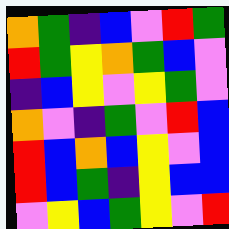[["orange", "green", "indigo", "blue", "violet", "red", "green"], ["red", "green", "yellow", "orange", "green", "blue", "violet"], ["indigo", "blue", "yellow", "violet", "yellow", "green", "violet"], ["orange", "violet", "indigo", "green", "violet", "red", "blue"], ["red", "blue", "orange", "blue", "yellow", "violet", "blue"], ["red", "blue", "green", "indigo", "yellow", "blue", "blue"], ["violet", "yellow", "blue", "green", "yellow", "violet", "red"]]